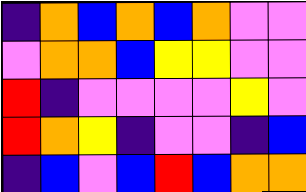[["indigo", "orange", "blue", "orange", "blue", "orange", "violet", "violet"], ["violet", "orange", "orange", "blue", "yellow", "yellow", "violet", "violet"], ["red", "indigo", "violet", "violet", "violet", "violet", "yellow", "violet"], ["red", "orange", "yellow", "indigo", "violet", "violet", "indigo", "blue"], ["indigo", "blue", "violet", "blue", "red", "blue", "orange", "orange"]]